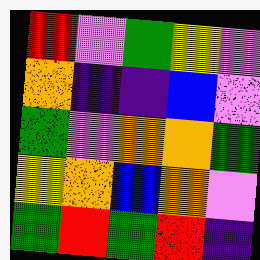[["red", "violet", "green", "yellow", "violet"], ["orange", "indigo", "indigo", "blue", "violet"], ["green", "violet", "orange", "orange", "green"], ["yellow", "orange", "blue", "orange", "violet"], ["green", "red", "green", "red", "indigo"]]